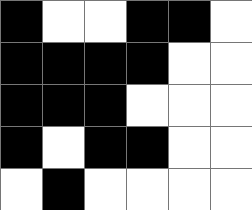[["black", "white", "white", "black", "black", "white"], ["black", "black", "black", "black", "white", "white"], ["black", "black", "black", "white", "white", "white"], ["black", "white", "black", "black", "white", "white"], ["white", "black", "white", "white", "white", "white"]]